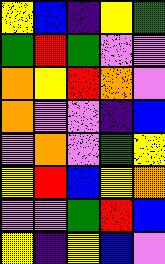[["yellow", "blue", "indigo", "yellow", "green"], ["green", "red", "green", "violet", "violet"], ["orange", "yellow", "red", "orange", "violet"], ["orange", "violet", "violet", "indigo", "blue"], ["violet", "orange", "violet", "green", "yellow"], ["yellow", "red", "blue", "yellow", "orange"], ["violet", "violet", "green", "red", "blue"], ["yellow", "indigo", "yellow", "blue", "violet"]]